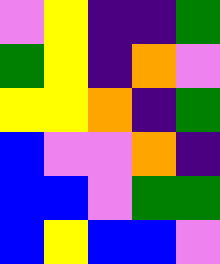[["violet", "yellow", "indigo", "indigo", "green"], ["green", "yellow", "indigo", "orange", "violet"], ["yellow", "yellow", "orange", "indigo", "green"], ["blue", "violet", "violet", "orange", "indigo"], ["blue", "blue", "violet", "green", "green"], ["blue", "yellow", "blue", "blue", "violet"]]